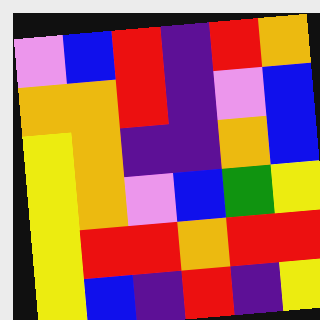[["violet", "blue", "red", "indigo", "red", "orange"], ["orange", "orange", "red", "indigo", "violet", "blue"], ["yellow", "orange", "indigo", "indigo", "orange", "blue"], ["yellow", "orange", "violet", "blue", "green", "yellow"], ["yellow", "red", "red", "orange", "red", "red"], ["yellow", "blue", "indigo", "red", "indigo", "yellow"]]